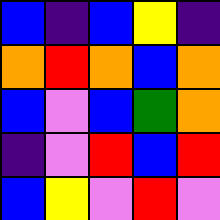[["blue", "indigo", "blue", "yellow", "indigo"], ["orange", "red", "orange", "blue", "orange"], ["blue", "violet", "blue", "green", "orange"], ["indigo", "violet", "red", "blue", "red"], ["blue", "yellow", "violet", "red", "violet"]]